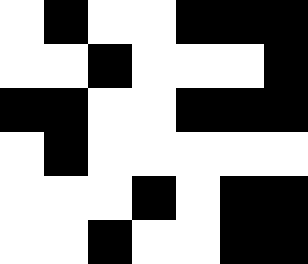[["white", "black", "white", "white", "black", "black", "black"], ["white", "white", "black", "white", "white", "white", "black"], ["black", "black", "white", "white", "black", "black", "black"], ["white", "black", "white", "white", "white", "white", "white"], ["white", "white", "white", "black", "white", "black", "black"], ["white", "white", "black", "white", "white", "black", "black"]]